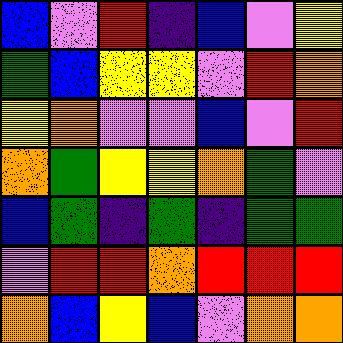[["blue", "violet", "red", "indigo", "blue", "violet", "yellow"], ["green", "blue", "yellow", "yellow", "violet", "red", "orange"], ["yellow", "orange", "violet", "violet", "blue", "violet", "red"], ["orange", "green", "yellow", "yellow", "orange", "green", "violet"], ["blue", "green", "indigo", "green", "indigo", "green", "green"], ["violet", "red", "red", "orange", "red", "red", "red"], ["orange", "blue", "yellow", "blue", "violet", "orange", "orange"]]